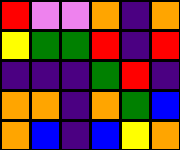[["red", "violet", "violet", "orange", "indigo", "orange"], ["yellow", "green", "green", "red", "indigo", "red"], ["indigo", "indigo", "indigo", "green", "red", "indigo"], ["orange", "orange", "indigo", "orange", "green", "blue"], ["orange", "blue", "indigo", "blue", "yellow", "orange"]]